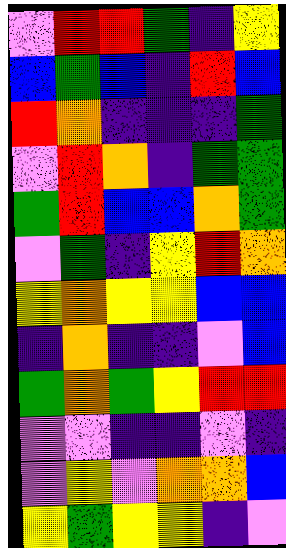[["violet", "red", "red", "green", "indigo", "yellow"], ["blue", "green", "blue", "indigo", "red", "blue"], ["red", "orange", "indigo", "indigo", "indigo", "green"], ["violet", "red", "orange", "indigo", "green", "green"], ["green", "red", "blue", "blue", "orange", "green"], ["violet", "green", "indigo", "yellow", "red", "orange"], ["yellow", "orange", "yellow", "yellow", "blue", "blue"], ["indigo", "orange", "indigo", "indigo", "violet", "blue"], ["green", "orange", "green", "yellow", "red", "red"], ["violet", "violet", "indigo", "indigo", "violet", "indigo"], ["violet", "yellow", "violet", "orange", "orange", "blue"], ["yellow", "green", "yellow", "yellow", "indigo", "violet"]]